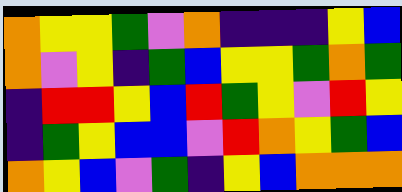[["orange", "yellow", "yellow", "green", "violet", "orange", "indigo", "indigo", "indigo", "yellow", "blue"], ["orange", "violet", "yellow", "indigo", "green", "blue", "yellow", "yellow", "green", "orange", "green"], ["indigo", "red", "red", "yellow", "blue", "red", "green", "yellow", "violet", "red", "yellow"], ["indigo", "green", "yellow", "blue", "blue", "violet", "red", "orange", "yellow", "green", "blue"], ["orange", "yellow", "blue", "violet", "green", "indigo", "yellow", "blue", "orange", "orange", "orange"]]